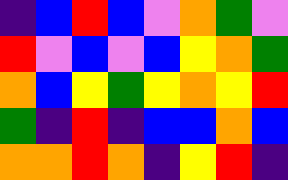[["indigo", "blue", "red", "blue", "violet", "orange", "green", "violet"], ["red", "violet", "blue", "violet", "blue", "yellow", "orange", "green"], ["orange", "blue", "yellow", "green", "yellow", "orange", "yellow", "red"], ["green", "indigo", "red", "indigo", "blue", "blue", "orange", "blue"], ["orange", "orange", "red", "orange", "indigo", "yellow", "red", "indigo"]]